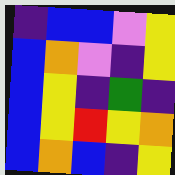[["indigo", "blue", "blue", "violet", "yellow"], ["blue", "orange", "violet", "indigo", "yellow"], ["blue", "yellow", "indigo", "green", "indigo"], ["blue", "yellow", "red", "yellow", "orange"], ["blue", "orange", "blue", "indigo", "yellow"]]